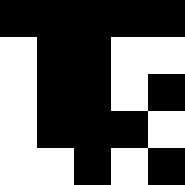[["black", "black", "black", "black", "black"], ["white", "black", "black", "white", "white"], ["white", "black", "black", "white", "black"], ["white", "black", "black", "black", "white"], ["white", "white", "black", "white", "black"]]